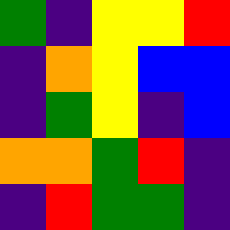[["green", "indigo", "yellow", "yellow", "red"], ["indigo", "orange", "yellow", "blue", "blue"], ["indigo", "green", "yellow", "indigo", "blue"], ["orange", "orange", "green", "red", "indigo"], ["indigo", "red", "green", "green", "indigo"]]